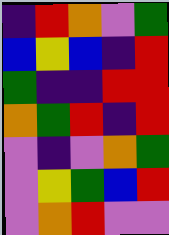[["indigo", "red", "orange", "violet", "green"], ["blue", "yellow", "blue", "indigo", "red"], ["green", "indigo", "indigo", "red", "red"], ["orange", "green", "red", "indigo", "red"], ["violet", "indigo", "violet", "orange", "green"], ["violet", "yellow", "green", "blue", "red"], ["violet", "orange", "red", "violet", "violet"]]